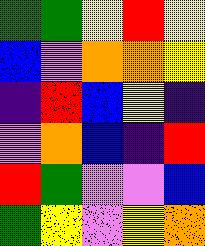[["green", "green", "yellow", "red", "yellow"], ["blue", "violet", "orange", "orange", "yellow"], ["indigo", "red", "blue", "yellow", "indigo"], ["violet", "orange", "blue", "indigo", "red"], ["red", "green", "violet", "violet", "blue"], ["green", "yellow", "violet", "yellow", "orange"]]